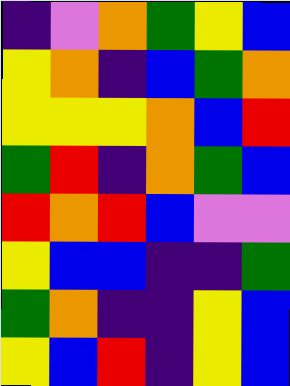[["indigo", "violet", "orange", "green", "yellow", "blue"], ["yellow", "orange", "indigo", "blue", "green", "orange"], ["yellow", "yellow", "yellow", "orange", "blue", "red"], ["green", "red", "indigo", "orange", "green", "blue"], ["red", "orange", "red", "blue", "violet", "violet"], ["yellow", "blue", "blue", "indigo", "indigo", "green"], ["green", "orange", "indigo", "indigo", "yellow", "blue"], ["yellow", "blue", "red", "indigo", "yellow", "blue"]]